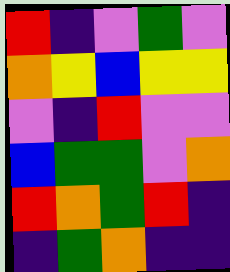[["red", "indigo", "violet", "green", "violet"], ["orange", "yellow", "blue", "yellow", "yellow"], ["violet", "indigo", "red", "violet", "violet"], ["blue", "green", "green", "violet", "orange"], ["red", "orange", "green", "red", "indigo"], ["indigo", "green", "orange", "indigo", "indigo"]]